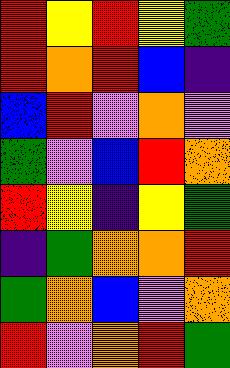[["red", "yellow", "red", "yellow", "green"], ["red", "orange", "red", "blue", "indigo"], ["blue", "red", "violet", "orange", "violet"], ["green", "violet", "blue", "red", "orange"], ["red", "yellow", "indigo", "yellow", "green"], ["indigo", "green", "orange", "orange", "red"], ["green", "orange", "blue", "violet", "orange"], ["red", "violet", "orange", "red", "green"]]